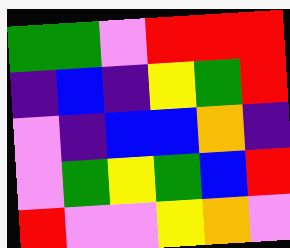[["green", "green", "violet", "red", "red", "red"], ["indigo", "blue", "indigo", "yellow", "green", "red"], ["violet", "indigo", "blue", "blue", "orange", "indigo"], ["violet", "green", "yellow", "green", "blue", "red"], ["red", "violet", "violet", "yellow", "orange", "violet"]]